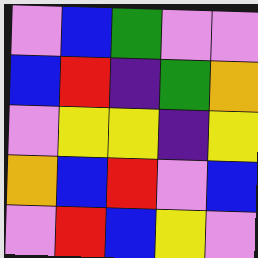[["violet", "blue", "green", "violet", "violet"], ["blue", "red", "indigo", "green", "orange"], ["violet", "yellow", "yellow", "indigo", "yellow"], ["orange", "blue", "red", "violet", "blue"], ["violet", "red", "blue", "yellow", "violet"]]